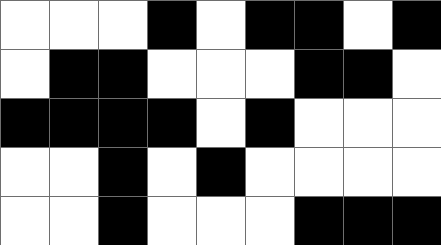[["white", "white", "white", "black", "white", "black", "black", "white", "black"], ["white", "black", "black", "white", "white", "white", "black", "black", "white"], ["black", "black", "black", "black", "white", "black", "white", "white", "white"], ["white", "white", "black", "white", "black", "white", "white", "white", "white"], ["white", "white", "black", "white", "white", "white", "black", "black", "black"]]